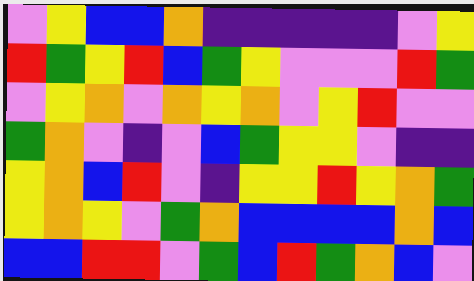[["violet", "yellow", "blue", "blue", "orange", "indigo", "indigo", "indigo", "indigo", "indigo", "violet", "yellow"], ["red", "green", "yellow", "red", "blue", "green", "yellow", "violet", "violet", "violet", "red", "green"], ["violet", "yellow", "orange", "violet", "orange", "yellow", "orange", "violet", "yellow", "red", "violet", "violet"], ["green", "orange", "violet", "indigo", "violet", "blue", "green", "yellow", "yellow", "violet", "indigo", "indigo"], ["yellow", "orange", "blue", "red", "violet", "indigo", "yellow", "yellow", "red", "yellow", "orange", "green"], ["yellow", "orange", "yellow", "violet", "green", "orange", "blue", "blue", "blue", "blue", "orange", "blue"], ["blue", "blue", "red", "red", "violet", "green", "blue", "red", "green", "orange", "blue", "violet"]]